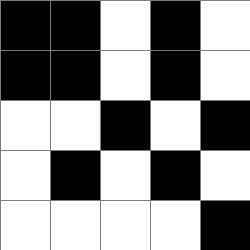[["black", "black", "white", "black", "white"], ["black", "black", "white", "black", "white"], ["white", "white", "black", "white", "black"], ["white", "black", "white", "black", "white"], ["white", "white", "white", "white", "black"]]